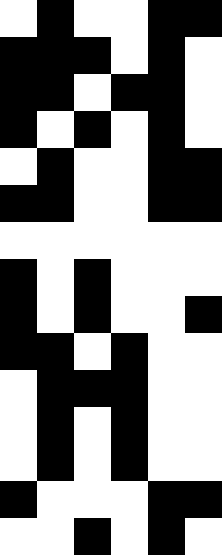[["white", "black", "white", "white", "black", "black"], ["black", "black", "black", "white", "black", "white"], ["black", "black", "white", "black", "black", "white"], ["black", "white", "black", "white", "black", "white"], ["white", "black", "white", "white", "black", "black"], ["black", "black", "white", "white", "black", "black"], ["white", "white", "white", "white", "white", "white"], ["black", "white", "black", "white", "white", "white"], ["black", "white", "black", "white", "white", "black"], ["black", "black", "white", "black", "white", "white"], ["white", "black", "black", "black", "white", "white"], ["white", "black", "white", "black", "white", "white"], ["white", "black", "white", "black", "white", "white"], ["black", "white", "white", "white", "black", "black"], ["white", "white", "black", "white", "black", "white"]]